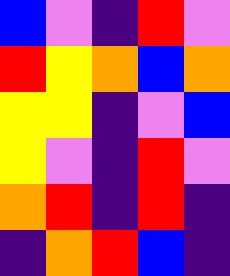[["blue", "violet", "indigo", "red", "violet"], ["red", "yellow", "orange", "blue", "orange"], ["yellow", "yellow", "indigo", "violet", "blue"], ["yellow", "violet", "indigo", "red", "violet"], ["orange", "red", "indigo", "red", "indigo"], ["indigo", "orange", "red", "blue", "indigo"]]